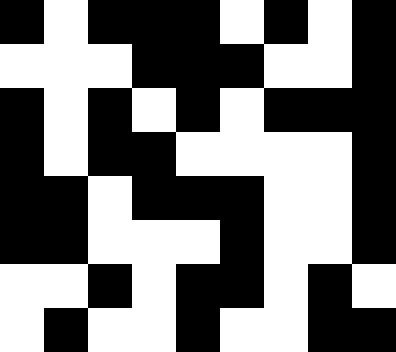[["black", "white", "black", "black", "black", "white", "black", "white", "black"], ["white", "white", "white", "black", "black", "black", "white", "white", "black"], ["black", "white", "black", "white", "black", "white", "black", "black", "black"], ["black", "white", "black", "black", "white", "white", "white", "white", "black"], ["black", "black", "white", "black", "black", "black", "white", "white", "black"], ["black", "black", "white", "white", "white", "black", "white", "white", "black"], ["white", "white", "black", "white", "black", "black", "white", "black", "white"], ["white", "black", "white", "white", "black", "white", "white", "black", "black"]]